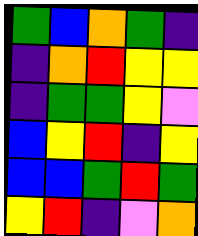[["green", "blue", "orange", "green", "indigo"], ["indigo", "orange", "red", "yellow", "yellow"], ["indigo", "green", "green", "yellow", "violet"], ["blue", "yellow", "red", "indigo", "yellow"], ["blue", "blue", "green", "red", "green"], ["yellow", "red", "indigo", "violet", "orange"]]